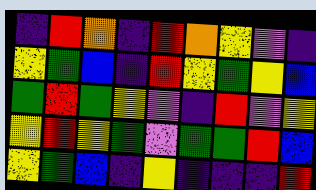[["indigo", "red", "orange", "indigo", "red", "orange", "yellow", "violet", "indigo"], ["yellow", "green", "blue", "indigo", "red", "yellow", "green", "yellow", "blue"], ["green", "red", "green", "yellow", "violet", "indigo", "red", "violet", "yellow"], ["yellow", "red", "yellow", "green", "violet", "green", "green", "red", "blue"], ["yellow", "green", "blue", "indigo", "yellow", "indigo", "indigo", "indigo", "red"]]